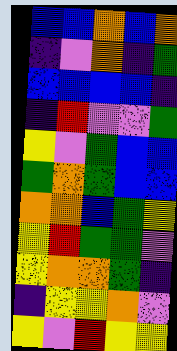[["blue", "blue", "orange", "blue", "orange"], ["indigo", "violet", "orange", "indigo", "green"], ["blue", "blue", "blue", "blue", "indigo"], ["indigo", "red", "violet", "violet", "green"], ["yellow", "violet", "green", "blue", "blue"], ["green", "orange", "green", "blue", "blue"], ["orange", "orange", "blue", "green", "yellow"], ["yellow", "red", "green", "green", "violet"], ["yellow", "orange", "orange", "green", "indigo"], ["indigo", "yellow", "yellow", "orange", "violet"], ["yellow", "violet", "red", "yellow", "yellow"]]